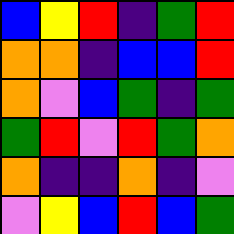[["blue", "yellow", "red", "indigo", "green", "red"], ["orange", "orange", "indigo", "blue", "blue", "red"], ["orange", "violet", "blue", "green", "indigo", "green"], ["green", "red", "violet", "red", "green", "orange"], ["orange", "indigo", "indigo", "orange", "indigo", "violet"], ["violet", "yellow", "blue", "red", "blue", "green"]]